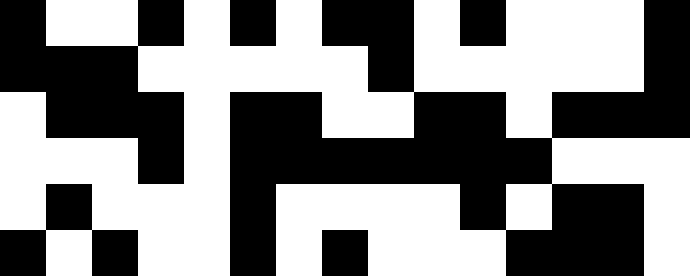[["black", "white", "white", "black", "white", "black", "white", "black", "black", "white", "black", "white", "white", "white", "black"], ["black", "black", "black", "white", "white", "white", "white", "white", "black", "white", "white", "white", "white", "white", "black"], ["white", "black", "black", "black", "white", "black", "black", "white", "white", "black", "black", "white", "black", "black", "black"], ["white", "white", "white", "black", "white", "black", "black", "black", "black", "black", "black", "black", "white", "white", "white"], ["white", "black", "white", "white", "white", "black", "white", "white", "white", "white", "black", "white", "black", "black", "white"], ["black", "white", "black", "white", "white", "black", "white", "black", "white", "white", "white", "black", "black", "black", "white"]]